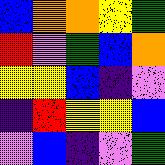[["blue", "orange", "orange", "yellow", "green"], ["red", "violet", "green", "blue", "orange"], ["yellow", "yellow", "blue", "indigo", "violet"], ["indigo", "red", "yellow", "yellow", "blue"], ["violet", "blue", "indigo", "violet", "green"]]